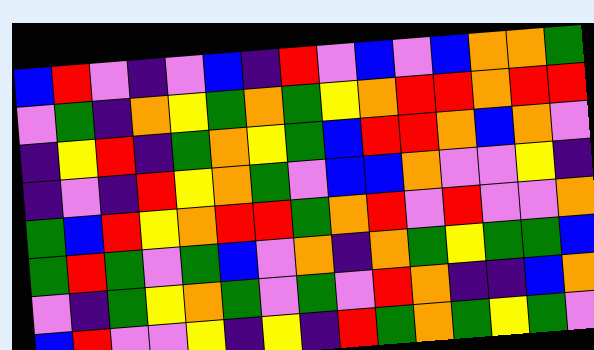[["blue", "red", "violet", "indigo", "violet", "blue", "indigo", "red", "violet", "blue", "violet", "blue", "orange", "orange", "green"], ["violet", "green", "indigo", "orange", "yellow", "green", "orange", "green", "yellow", "orange", "red", "red", "orange", "red", "red"], ["indigo", "yellow", "red", "indigo", "green", "orange", "yellow", "green", "blue", "red", "red", "orange", "blue", "orange", "violet"], ["indigo", "violet", "indigo", "red", "yellow", "orange", "green", "violet", "blue", "blue", "orange", "violet", "violet", "yellow", "indigo"], ["green", "blue", "red", "yellow", "orange", "red", "red", "green", "orange", "red", "violet", "red", "violet", "violet", "orange"], ["green", "red", "green", "violet", "green", "blue", "violet", "orange", "indigo", "orange", "green", "yellow", "green", "green", "blue"], ["violet", "indigo", "green", "yellow", "orange", "green", "violet", "green", "violet", "red", "orange", "indigo", "indigo", "blue", "orange"], ["blue", "red", "violet", "violet", "yellow", "indigo", "yellow", "indigo", "red", "green", "orange", "green", "yellow", "green", "violet"]]